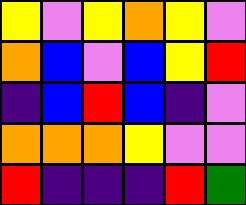[["yellow", "violet", "yellow", "orange", "yellow", "violet"], ["orange", "blue", "violet", "blue", "yellow", "red"], ["indigo", "blue", "red", "blue", "indigo", "violet"], ["orange", "orange", "orange", "yellow", "violet", "violet"], ["red", "indigo", "indigo", "indigo", "red", "green"]]